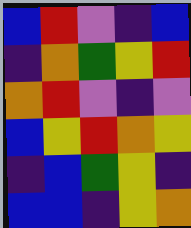[["blue", "red", "violet", "indigo", "blue"], ["indigo", "orange", "green", "yellow", "red"], ["orange", "red", "violet", "indigo", "violet"], ["blue", "yellow", "red", "orange", "yellow"], ["indigo", "blue", "green", "yellow", "indigo"], ["blue", "blue", "indigo", "yellow", "orange"]]